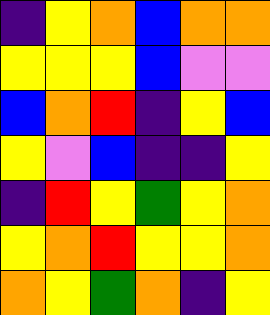[["indigo", "yellow", "orange", "blue", "orange", "orange"], ["yellow", "yellow", "yellow", "blue", "violet", "violet"], ["blue", "orange", "red", "indigo", "yellow", "blue"], ["yellow", "violet", "blue", "indigo", "indigo", "yellow"], ["indigo", "red", "yellow", "green", "yellow", "orange"], ["yellow", "orange", "red", "yellow", "yellow", "orange"], ["orange", "yellow", "green", "orange", "indigo", "yellow"]]